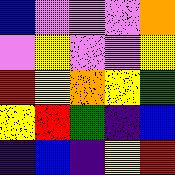[["blue", "violet", "violet", "violet", "orange"], ["violet", "yellow", "violet", "violet", "yellow"], ["red", "yellow", "orange", "yellow", "green"], ["yellow", "red", "green", "indigo", "blue"], ["indigo", "blue", "indigo", "yellow", "red"]]